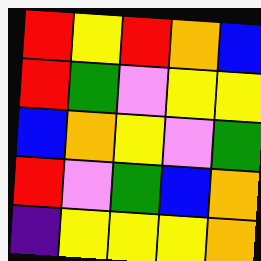[["red", "yellow", "red", "orange", "blue"], ["red", "green", "violet", "yellow", "yellow"], ["blue", "orange", "yellow", "violet", "green"], ["red", "violet", "green", "blue", "orange"], ["indigo", "yellow", "yellow", "yellow", "orange"]]